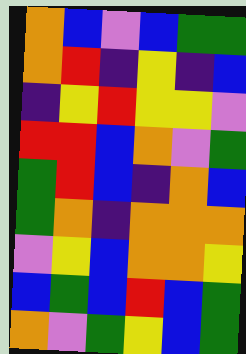[["orange", "blue", "violet", "blue", "green", "green"], ["orange", "red", "indigo", "yellow", "indigo", "blue"], ["indigo", "yellow", "red", "yellow", "yellow", "violet"], ["red", "red", "blue", "orange", "violet", "green"], ["green", "red", "blue", "indigo", "orange", "blue"], ["green", "orange", "indigo", "orange", "orange", "orange"], ["violet", "yellow", "blue", "orange", "orange", "yellow"], ["blue", "green", "blue", "red", "blue", "green"], ["orange", "violet", "green", "yellow", "blue", "green"]]